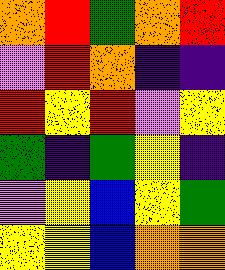[["orange", "red", "green", "orange", "red"], ["violet", "red", "orange", "indigo", "indigo"], ["red", "yellow", "red", "violet", "yellow"], ["green", "indigo", "green", "yellow", "indigo"], ["violet", "yellow", "blue", "yellow", "green"], ["yellow", "yellow", "blue", "orange", "orange"]]